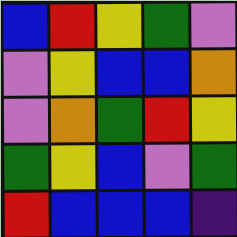[["blue", "red", "yellow", "green", "violet"], ["violet", "yellow", "blue", "blue", "orange"], ["violet", "orange", "green", "red", "yellow"], ["green", "yellow", "blue", "violet", "green"], ["red", "blue", "blue", "blue", "indigo"]]